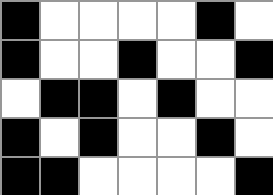[["black", "white", "white", "white", "white", "black", "white"], ["black", "white", "white", "black", "white", "white", "black"], ["white", "black", "black", "white", "black", "white", "white"], ["black", "white", "black", "white", "white", "black", "white"], ["black", "black", "white", "white", "white", "white", "black"]]